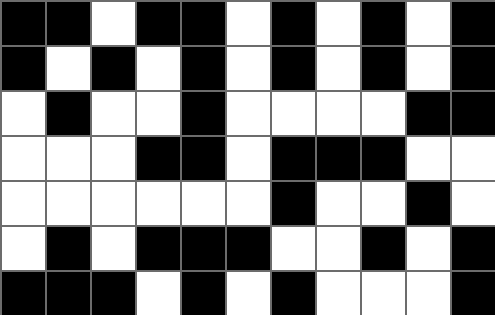[["black", "black", "white", "black", "black", "white", "black", "white", "black", "white", "black"], ["black", "white", "black", "white", "black", "white", "black", "white", "black", "white", "black"], ["white", "black", "white", "white", "black", "white", "white", "white", "white", "black", "black"], ["white", "white", "white", "black", "black", "white", "black", "black", "black", "white", "white"], ["white", "white", "white", "white", "white", "white", "black", "white", "white", "black", "white"], ["white", "black", "white", "black", "black", "black", "white", "white", "black", "white", "black"], ["black", "black", "black", "white", "black", "white", "black", "white", "white", "white", "black"]]